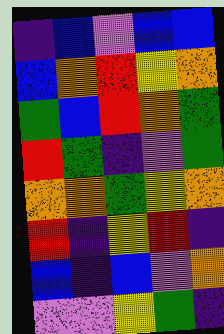[["indigo", "blue", "violet", "blue", "blue"], ["blue", "orange", "red", "yellow", "orange"], ["green", "blue", "red", "orange", "green"], ["red", "green", "indigo", "violet", "green"], ["orange", "orange", "green", "yellow", "orange"], ["red", "indigo", "yellow", "red", "indigo"], ["blue", "indigo", "blue", "violet", "orange"], ["violet", "violet", "yellow", "green", "indigo"]]